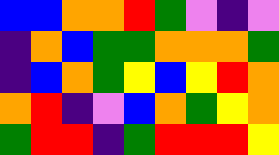[["blue", "blue", "orange", "orange", "red", "green", "violet", "indigo", "violet"], ["indigo", "orange", "blue", "green", "green", "orange", "orange", "orange", "green"], ["indigo", "blue", "orange", "green", "yellow", "blue", "yellow", "red", "orange"], ["orange", "red", "indigo", "violet", "blue", "orange", "green", "yellow", "orange"], ["green", "red", "red", "indigo", "green", "red", "red", "red", "yellow"]]